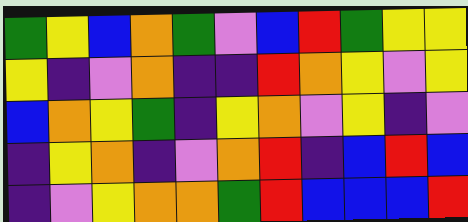[["green", "yellow", "blue", "orange", "green", "violet", "blue", "red", "green", "yellow", "yellow"], ["yellow", "indigo", "violet", "orange", "indigo", "indigo", "red", "orange", "yellow", "violet", "yellow"], ["blue", "orange", "yellow", "green", "indigo", "yellow", "orange", "violet", "yellow", "indigo", "violet"], ["indigo", "yellow", "orange", "indigo", "violet", "orange", "red", "indigo", "blue", "red", "blue"], ["indigo", "violet", "yellow", "orange", "orange", "green", "red", "blue", "blue", "blue", "red"]]